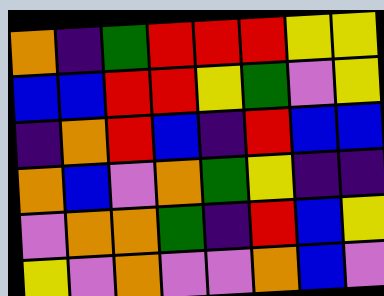[["orange", "indigo", "green", "red", "red", "red", "yellow", "yellow"], ["blue", "blue", "red", "red", "yellow", "green", "violet", "yellow"], ["indigo", "orange", "red", "blue", "indigo", "red", "blue", "blue"], ["orange", "blue", "violet", "orange", "green", "yellow", "indigo", "indigo"], ["violet", "orange", "orange", "green", "indigo", "red", "blue", "yellow"], ["yellow", "violet", "orange", "violet", "violet", "orange", "blue", "violet"]]